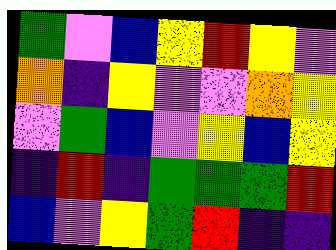[["green", "violet", "blue", "yellow", "red", "yellow", "violet"], ["orange", "indigo", "yellow", "violet", "violet", "orange", "yellow"], ["violet", "green", "blue", "violet", "yellow", "blue", "yellow"], ["indigo", "red", "indigo", "green", "green", "green", "red"], ["blue", "violet", "yellow", "green", "red", "indigo", "indigo"]]